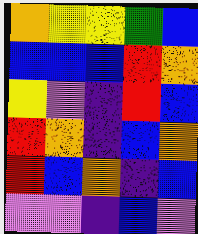[["orange", "yellow", "yellow", "green", "blue"], ["blue", "blue", "blue", "red", "orange"], ["yellow", "violet", "indigo", "red", "blue"], ["red", "orange", "indigo", "blue", "orange"], ["red", "blue", "orange", "indigo", "blue"], ["violet", "violet", "indigo", "blue", "violet"]]